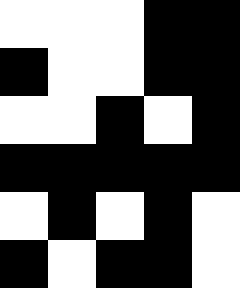[["white", "white", "white", "black", "black"], ["black", "white", "white", "black", "black"], ["white", "white", "black", "white", "black"], ["black", "black", "black", "black", "black"], ["white", "black", "white", "black", "white"], ["black", "white", "black", "black", "white"]]